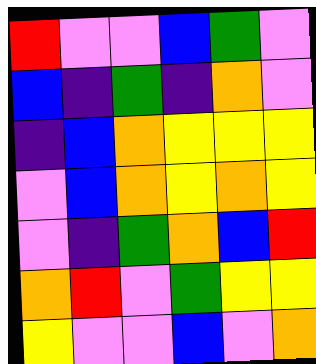[["red", "violet", "violet", "blue", "green", "violet"], ["blue", "indigo", "green", "indigo", "orange", "violet"], ["indigo", "blue", "orange", "yellow", "yellow", "yellow"], ["violet", "blue", "orange", "yellow", "orange", "yellow"], ["violet", "indigo", "green", "orange", "blue", "red"], ["orange", "red", "violet", "green", "yellow", "yellow"], ["yellow", "violet", "violet", "blue", "violet", "orange"]]